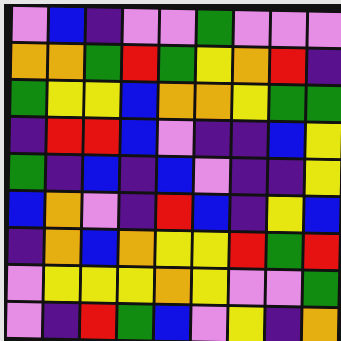[["violet", "blue", "indigo", "violet", "violet", "green", "violet", "violet", "violet"], ["orange", "orange", "green", "red", "green", "yellow", "orange", "red", "indigo"], ["green", "yellow", "yellow", "blue", "orange", "orange", "yellow", "green", "green"], ["indigo", "red", "red", "blue", "violet", "indigo", "indigo", "blue", "yellow"], ["green", "indigo", "blue", "indigo", "blue", "violet", "indigo", "indigo", "yellow"], ["blue", "orange", "violet", "indigo", "red", "blue", "indigo", "yellow", "blue"], ["indigo", "orange", "blue", "orange", "yellow", "yellow", "red", "green", "red"], ["violet", "yellow", "yellow", "yellow", "orange", "yellow", "violet", "violet", "green"], ["violet", "indigo", "red", "green", "blue", "violet", "yellow", "indigo", "orange"]]